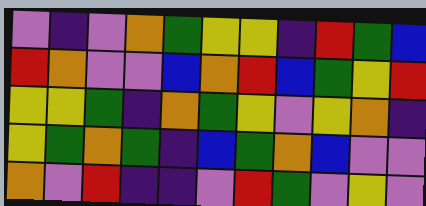[["violet", "indigo", "violet", "orange", "green", "yellow", "yellow", "indigo", "red", "green", "blue"], ["red", "orange", "violet", "violet", "blue", "orange", "red", "blue", "green", "yellow", "red"], ["yellow", "yellow", "green", "indigo", "orange", "green", "yellow", "violet", "yellow", "orange", "indigo"], ["yellow", "green", "orange", "green", "indigo", "blue", "green", "orange", "blue", "violet", "violet"], ["orange", "violet", "red", "indigo", "indigo", "violet", "red", "green", "violet", "yellow", "violet"]]